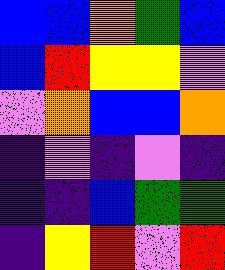[["blue", "blue", "orange", "green", "blue"], ["blue", "red", "yellow", "yellow", "violet"], ["violet", "orange", "blue", "blue", "orange"], ["indigo", "violet", "indigo", "violet", "indigo"], ["indigo", "indigo", "blue", "green", "green"], ["indigo", "yellow", "red", "violet", "red"]]